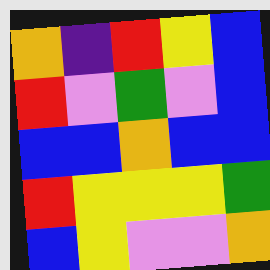[["orange", "indigo", "red", "yellow", "blue"], ["red", "violet", "green", "violet", "blue"], ["blue", "blue", "orange", "blue", "blue"], ["red", "yellow", "yellow", "yellow", "green"], ["blue", "yellow", "violet", "violet", "orange"]]